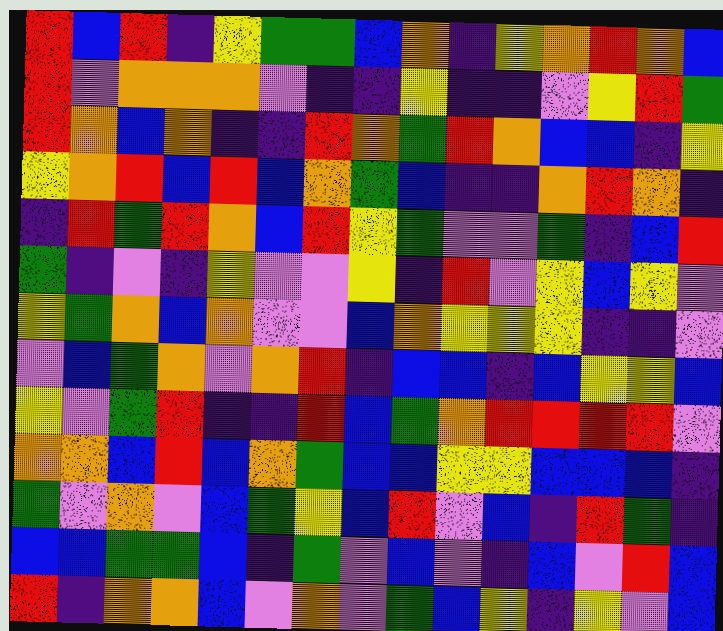[["red", "blue", "red", "indigo", "yellow", "green", "green", "blue", "orange", "indigo", "yellow", "orange", "red", "orange", "blue"], ["red", "violet", "orange", "orange", "orange", "violet", "indigo", "indigo", "yellow", "indigo", "indigo", "violet", "yellow", "red", "green"], ["red", "orange", "blue", "orange", "indigo", "indigo", "red", "orange", "green", "red", "orange", "blue", "blue", "indigo", "yellow"], ["yellow", "orange", "red", "blue", "red", "blue", "orange", "green", "blue", "indigo", "indigo", "orange", "red", "orange", "indigo"], ["indigo", "red", "green", "red", "orange", "blue", "red", "yellow", "green", "violet", "violet", "green", "indigo", "blue", "red"], ["green", "indigo", "violet", "indigo", "yellow", "violet", "violet", "yellow", "indigo", "red", "violet", "yellow", "blue", "yellow", "violet"], ["yellow", "green", "orange", "blue", "orange", "violet", "violet", "blue", "orange", "yellow", "yellow", "yellow", "indigo", "indigo", "violet"], ["violet", "blue", "green", "orange", "violet", "orange", "red", "indigo", "blue", "blue", "indigo", "blue", "yellow", "yellow", "blue"], ["yellow", "violet", "green", "red", "indigo", "indigo", "red", "blue", "green", "orange", "red", "red", "red", "red", "violet"], ["orange", "orange", "blue", "red", "blue", "orange", "green", "blue", "blue", "yellow", "yellow", "blue", "blue", "blue", "indigo"], ["green", "violet", "orange", "violet", "blue", "green", "yellow", "blue", "red", "violet", "blue", "indigo", "red", "green", "indigo"], ["blue", "blue", "green", "green", "blue", "indigo", "green", "violet", "blue", "violet", "indigo", "blue", "violet", "red", "blue"], ["red", "indigo", "orange", "orange", "blue", "violet", "orange", "violet", "green", "blue", "yellow", "indigo", "yellow", "violet", "blue"]]